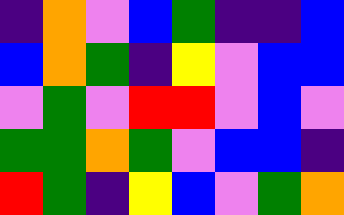[["indigo", "orange", "violet", "blue", "green", "indigo", "indigo", "blue"], ["blue", "orange", "green", "indigo", "yellow", "violet", "blue", "blue"], ["violet", "green", "violet", "red", "red", "violet", "blue", "violet"], ["green", "green", "orange", "green", "violet", "blue", "blue", "indigo"], ["red", "green", "indigo", "yellow", "blue", "violet", "green", "orange"]]